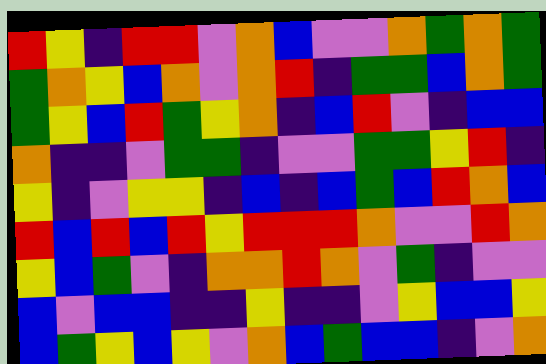[["red", "yellow", "indigo", "red", "red", "violet", "orange", "blue", "violet", "violet", "orange", "green", "orange", "green"], ["green", "orange", "yellow", "blue", "orange", "violet", "orange", "red", "indigo", "green", "green", "blue", "orange", "green"], ["green", "yellow", "blue", "red", "green", "yellow", "orange", "indigo", "blue", "red", "violet", "indigo", "blue", "blue"], ["orange", "indigo", "indigo", "violet", "green", "green", "indigo", "violet", "violet", "green", "green", "yellow", "red", "indigo"], ["yellow", "indigo", "violet", "yellow", "yellow", "indigo", "blue", "indigo", "blue", "green", "blue", "red", "orange", "blue"], ["red", "blue", "red", "blue", "red", "yellow", "red", "red", "red", "orange", "violet", "violet", "red", "orange"], ["yellow", "blue", "green", "violet", "indigo", "orange", "orange", "red", "orange", "violet", "green", "indigo", "violet", "violet"], ["blue", "violet", "blue", "blue", "indigo", "indigo", "yellow", "indigo", "indigo", "violet", "yellow", "blue", "blue", "yellow"], ["blue", "green", "yellow", "blue", "yellow", "violet", "orange", "blue", "green", "blue", "blue", "indigo", "violet", "orange"]]